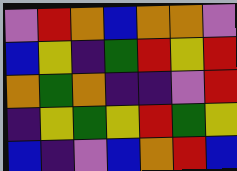[["violet", "red", "orange", "blue", "orange", "orange", "violet"], ["blue", "yellow", "indigo", "green", "red", "yellow", "red"], ["orange", "green", "orange", "indigo", "indigo", "violet", "red"], ["indigo", "yellow", "green", "yellow", "red", "green", "yellow"], ["blue", "indigo", "violet", "blue", "orange", "red", "blue"]]